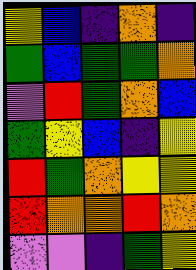[["yellow", "blue", "indigo", "orange", "indigo"], ["green", "blue", "green", "green", "orange"], ["violet", "red", "green", "orange", "blue"], ["green", "yellow", "blue", "indigo", "yellow"], ["red", "green", "orange", "yellow", "yellow"], ["red", "orange", "orange", "red", "orange"], ["violet", "violet", "indigo", "green", "yellow"]]